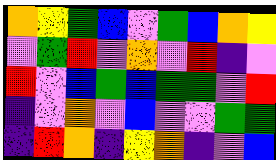[["orange", "yellow", "green", "blue", "violet", "green", "blue", "orange", "yellow"], ["violet", "green", "red", "violet", "orange", "violet", "red", "indigo", "violet"], ["red", "violet", "blue", "green", "blue", "green", "green", "violet", "red"], ["indigo", "violet", "orange", "violet", "blue", "violet", "violet", "green", "green"], ["indigo", "red", "orange", "indigo", "yellow", "orange", "indigo", "violet", "blue"]]